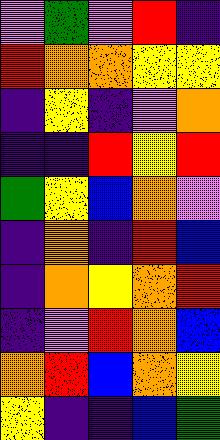[["violet", "green", "violet", "red", "indigo"], ["red", "orange", "orange", "yellow", "yellow"], ["indigo", "yellow", "indigo", "violet", "orange"], ["indigo", "indigo", "red", "yellow", "red"], ["green", "yellow", "blue", "orange", "violet"], ["indigo", "orange", "indigo", "red", "blue"], ["indigo", "orange", "yellow", "orange", "red"], ["indigo", "violet", "red", "orange", "blue"], ["orange", "red", "blue", "orange", "yellow"], ["yellow", "indigo", "indigo", "blue", "green"]]